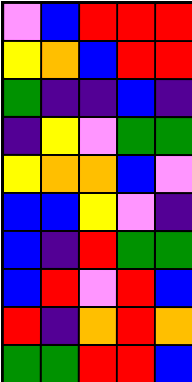[["violet", "blue", "red", "red", "red"], ["yellow", "orange", "blue", "red", "red"], ["green", "indigo", "indigo", "blue", "indigo"], ["indigo", "yellow", "violet", "green", "green"], ["yellow", "orange", "orange", "blue", "violet"], ["blue", "blue", "yellow", "violet", "indigo"], ["blue", "indigo", "red", "green", "green"], ["blue", "red", "violet", "red", "blue"], ["red", "indigo", "orange", "red", "orange"], ["green", "green", "red", "red", "blue"]]